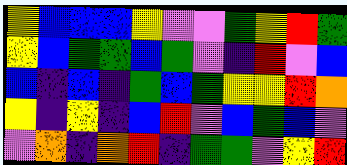[["yellow", "blue", "blue", "blue", "yellow", "violet", "violet", "green", "yellow", "red", "green"], ["yellow", "blue", "green", "green", "blue", "green", "violet", "indigo", "red", "violet", "blue"], ["blue", "indigo", "blue", "indigo", "green", "blue", "green", "yellow", "yellow", "red", "orange"], ["yellow", "indigo", "yellow", "indigo", "blue", "red", "violet", "blue", "green", "blue", "violet"], ["violet", "orange", "indigo", "orange", "red", "indigo", "green", "green", "violet", "yellow", "red"]]